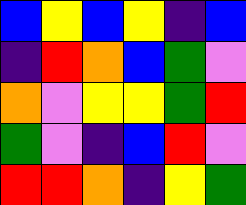[["blue", "yellow", "blue", "yellow", "indigo", "blue"], ["indigo", "red", "orange", "blue", "green", "violet"], ["orange", "violet", "yellow", "yellow", "green", "red"], ["green", "violet", "indigo", "blue", "red", "violet"], ["red", "red", "orange", "indigo", "yellow", "green"]]